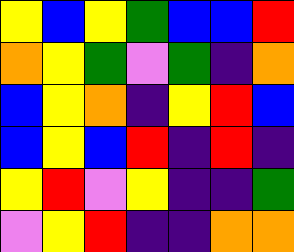[["yellow", "blue", "yellow", "green", "blue", "blue", "red"], ["orange", "yellow", "green", "violet", "green", "indigo", "orange"], ["blue", "yellow", "orange", "indigo", "yellow", "red", "blue"], ["blue", "yellow", "blue", "red", "indigo", "red", "indigo"], ["yellow", "red", "violet", "yellow", "indigo", "indigo", "green"], ["violet", "yellow", "red", "indigo", "indigo", "orange", "orange"]]